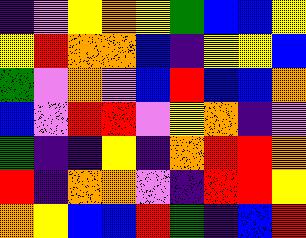[["indigo", "violet", "yellow", "orange", "yellow", "green", "blue", "blue", "yellow"], ["yellow", "red", "orange", "orange", "blue", "indigo", "yellow", "yellow", "blue"], ["green", "violet", "orange", "violet", "blue", "red", "blue", "blue", "orange"], ["blue", "violet", "red", "red", "violet", "yellow", "orange", "indigo", "violet"], ["green", "indigo", "indigo", "yellow", "indigo", "orange", "red", "red", "orange"], ["red", "indigo", "orange", "orange", "violet", "indigo", "red", "red", "yellow"], ["orange", "yellow", "blue", "blue", "red", "green", "indigo", "blue", "red"]]